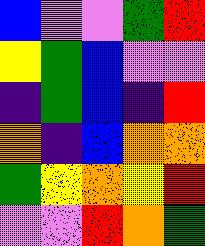[["blue", "violet", "violet", "green", "red"], ["yellow", "green", "blue", "violet", "violet"], ["indigo", "green", "blue", "indigo", "red"], ["orange", "indigo", "blue", "orange", "orange"], ["green", "yellow", "orange", "yellow", "red"], ["violet", "violet", "red", "orange", "green"]]